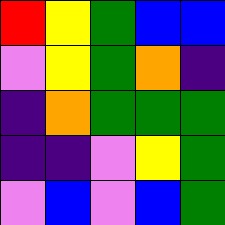[["red", "yellow", "green", "blue", "blue"], ["violet", "yellow", "green", "orange", "indigo"], ["indigo", "orange", "green", "green", "green"], ["indigo", "indigo", "violet", "yellow", "green"], ["violet", "blue", "violet", "blue", "green"]]